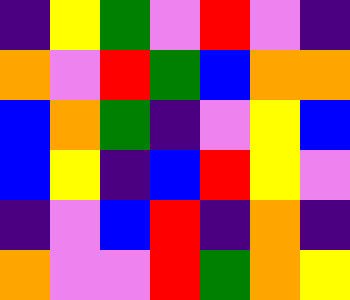[["indigo", "yellow", "green", "violet", "red", "violet", "indigo"], ["orange", "violet", "red", "green", "blue", "orange", "orange"], ["blue", "orange", "green", "indigo", "violet", "yellow", "blue"], ["blue", "yellow", "indigo", "blue", "red", "yellow", "violet"], ["indigo", "violet", "blue", "red", "indigo", "orange", "indigo"], ["orange", "violet", "violet", "red", "green", "orange", "yellow"]]